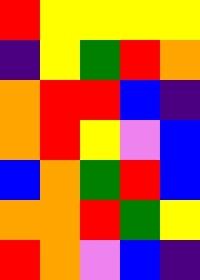[["red", "yellow", "yellow", "yellow", "yellow"], ["indigo", "yellow", "green", "red", "orange"], ["orange", "red", "red", "blue", "indigo"], ["orange", "red", "yellow", "violet", "blue"], ["blue", "orange", "green", "red", "blue"], ["orange", "orange", "red", "green", "yellow"], ["red", "orange", "violet", "blue", "indigo"]]